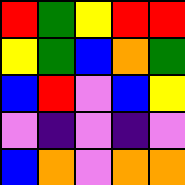[["red", "green", "yellow", "red", "red"], ["yellow", "green", "blue", "orange", "green"], ["blue", "red", "violet", "blue", "yellow"], ["violet", "indigo", "violet", "indigo", "violet"], ["blue", "orange", "violet", "orange", "orange"]]